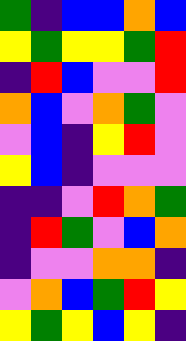[["green", "indigo", "blue", "blue", "orange", "blue"], ["yellow", "green", "yellow", "yellow", "green", "red"], ["indigo", "red", "blue", "violet", "violet", "red"], ["orange", "blue", "violet", "orange", "green", "violet"], ["violet", "blue", "indigo", "yellow", "red", "violet"], ["yellow", "blue", "indigo", "violet", "violet", "violet"], ["indigo", "indigo", "violet", "red", "orange", "green"], ["indigo", "red", "green", "violet", "blue", "orange"], ["indigo", "violet", "violet", "orange", "orange", "indigo"], ["violet", "orange", "blue", "green", "red", "yellow"], ["yellow", "green", "yellow", "blue", "yellow", "indigo"]]